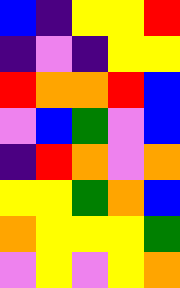[["blue", "indigo", "yellow", "yellow", "red"], ["indigo", "violet", "indigo", "yellow", "yellow"], ["red", "orange", "orange", "red", "blue"], ["violet", "blue", "green", "violet", "blue"], ["indigo", "red", "orange", "violet", "orange"], ["yellow", "yellow", "green", "orange", "blue"], ["orange", "yellow", "yellow", "yellow", "green"], ["violet", "yellow", "violet", "yellow", "orange"]]